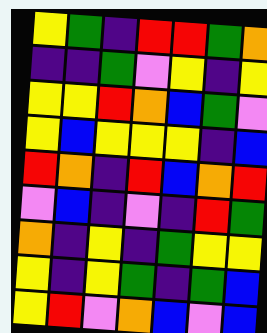[["yellow", "green", "indigo", "red", "red", "green", "orange"], ["indigo", "indigo", "green", "violet", "yellow", "indigo", "yellow"], ["yellow", "yellow", "red", "orange", "blue", "green", "violet"], ["yellow", "blue", "yellow", "yellow", "yellow", "indigo", "blue"], ["red", "orange", "indigo", "red", "blue", "orange", "red"], ["violet", "blue", "indigo", "violet", "indigo", "red", "green"], ["orange", "indigo", "yellow", "indigo", "green", "yellow", "yellow"], ["yellow", "indigo", "yellow", "green", "indigo", "green", "blue"], ["yellow", "red", "violet", "orange", "blue", "violet", "blue"]]